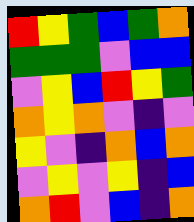[["red", "yellow", "green", "blue", "green", "orange"], ["green", "green", "green", "violet", "blue", "blue"], ["violet", "yellow", "blue", "red", "yellow", "green"], ["orange", "yellow", "orange", "violet", "indigo", "violet"], ["yellow", "violet", "indigo", "orange", "blue", "orange"], ["violet", "yellow", "violet", "yellow", "indigo", "blue"], ["orange", "red", "violet", "blue", "indigo", "orange"]]